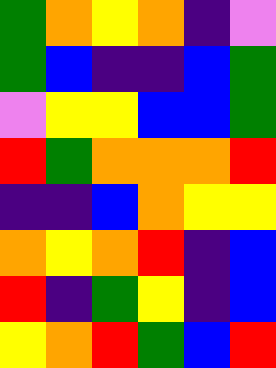[["green", "orange", "yellow", "orange", "indigo", "violet"], ["green", "blue", "indigo", "indigo", "blue", "green"], ["violet", "yellow", "yellow", "blue", "blue", "green"], ["red", "green", "orange", "orange", "orange", "red"], ["indigo", "indigo", "blue", "orange", "yellow", "yellow"], ["orange", "yellow", "orange", "red", "indigo", "blue"], ["red", "indigo", "green", "yellow", "indigo", "blue"], ["yellow", "orange", "red", "green", "blue", "red"]]